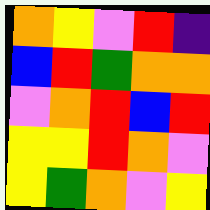[["orange", "yellow", "violet", "red", "indigo"], ["blue", "red", "green", "orange", "orange"], ["violet", "orange", "red", "blue", "red"], ["yellow", "yellow", "red", "orange", "violet"], ["yellow", "green", "orange", "violet", "yellow"]]